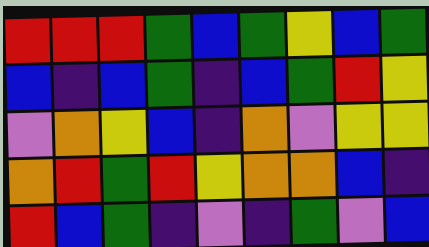[["red", "red", "red", "green", "blue", "green", "yellow", "blue", "green"], ["blue", "indigo", "blue", "green", "indigo", "blue", "green", "red", "yellow"], ["violet", "orange", "yellow", "blue", "indigo", "orange", "violet", "yellow", "yellow"], ["orange", "red", "green", "red", "yellow", "orange", "orange", "blue", "indigo"], ["red", "blue", "green", "indigo", "violet", "indigo", "green", "violet", "blue"]]